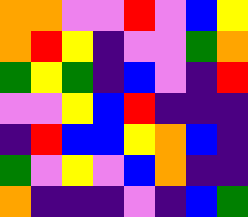[["orange", "orange", "violet", "violet", "red", "violet", "blue", "yellow"], ["orange", "red", "yellow", "indigo", "violet", "violet", "green", "orange"], ["green", "yellow", "green", "indigo", "blue", "violet", "indigo", "red"], ["violet", "violet", "yellow", "blue", "red", "indigo", "indigo", "indigo"], ["indigo", "red", "blue", "blue", "yellow", "orange", "blue", "indigo"], ["green", "violet", "yellow", "violet", "blue", "orange", "indigo", "indigo"], ["orange", "indigo", "indigo", "indigo", "violet", "indigo", "blue", "green"]]